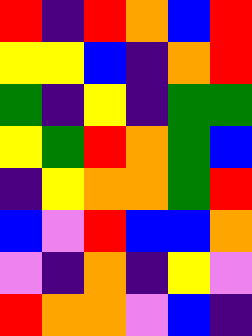[["red", "indigo", "red", "orange", "blue", "red"], ["yellow", "yellow", "blue", "indigo", "orange", "red"], ["green", "indigo", "yellow", "indigo", "green", "green"], ["yellow", "green", "red", "orange", "green", "blue"], ["indigo", "yellow", "orange", "orange", "green", "red"], ["blue", "violet", "red", "blue", "blue", "orange"], ["violet", "indigo", "orange", "indigo", "yellow", "violet"], ["red", "orange", "orange", "violet", "blue", "indigo"]]